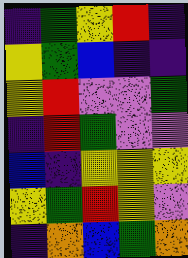[["indigo", "green", "yellow", "red", "indigo"], ["yellow", "green", "blue", "indigo", "indigo"], ["yellow", "red", "violet", "violet", "green"], ["indigo", "red", "green", "violet", "violet"], ["blue", "indigo", "yellow", "yellow", "yellow"], ["yellow", "green", "red", "yellow", "violet"], ["indigo", "orange", "blue", "green", "orange"]]